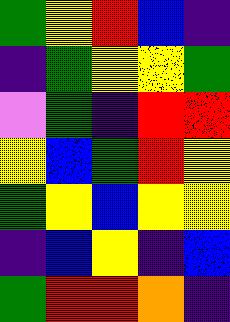[["green", "yellow", "red", "blue", "indigo"], ["indigo", "green", "yellow", "yellow", "green"], ["violet", "green", "indigo", "red", "red"], ["yellow", "blue", "green", "red", "yellow"], ["green", "yellow", "blue", "yellow", "yellow"], ["indigo", "blue", "yellow", "indigo", "blue"], ["green", "red", "red", "orange", "indigo"]]